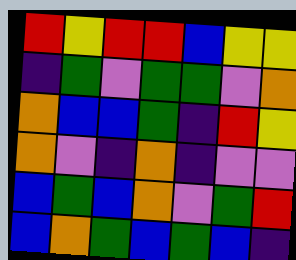[["red", "yellow", "red", "red", "blue", "yellow", "yellow"], ["indigo", "green", "violet", "green", "green", "violet", "orange"], ["orange", "blue", "blue", "green", "indigo", "red", "yellow"], ["orange", "violet", "indigo", "orange", "indigo", "violet", "violet"], ["blue", "green", "blue", "orange", "violet", "green", "red"], ["blue", "orange", "green", "blue", "green", "blue", "indigo"]]